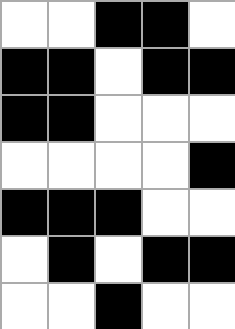[["white", "white", "black", "black", "white"], ["black", "black", "white", "black", "black"], ["black", "black", "white", "white", "white"], ["white", "white", "white", "white", "black"], ["black", "black", "black", "white", "white"], ["white", "black", "white", "black", "black"], ["white", "white", "black", "white", "white"]]